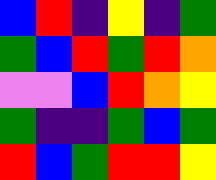[["blue", "red", "indigo", "yellow", "indigo", "green"], ["green", "blue", "red", "green", "red", "orange"], ["violet", "violet", "blue", "red", "orange", "yellow"], ["green", "indigo", "indigo", "green", "blue", "green"], ["red", "blue", "green", "red", "red", "yellow"]]